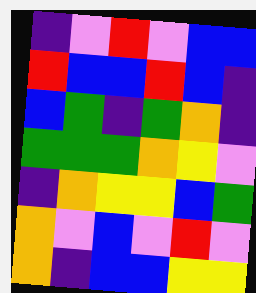[["indigo", "violet", "red", "violet", "blue", "blue"], ["red", "blue", "blue", "red", "blue", "indigo"], ["blue", "green", "indigo", "green", "orange", "indigo"], ["green", "green", "green", "orange", "yellow", "violet"], ["indigo", "orange", "yellow", "yellow", "blue", "green"], ["orange", "violet", "blue", "violet", "red", "violet"], ["orange", "indigo", "blue", "blue", "yellow", "yellow"]]